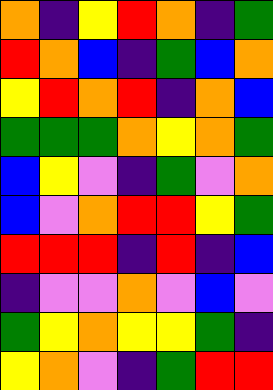[["orange", "indigo", "yellow", "red", "orange", "indigo", "green"], ["red", "orange", "blue", "indigo", "green", "blue", "orange"], ["yellow", "red", "orange", "red", "indigo", "orange", "blue"], ["green", "green", "green", "orange", "yellow", "orange", "green"], ["blue", "yellow", "violet", "indigo", "green", "violet", "orange"], ["blue", "violet", "orange", "red", "red", "yellow", "green"], ["red", "red", "red", "indigo", "red", "indigo", "blue"], ["indigo", "violet", "violet", "orange", "violet", "blue", "violet"], ["green", "yellow", "orange", "yellow", "yellow", "green", "indigo"], ["yellow", "orange", "violet", "indigo", "green", "red", "red"]]